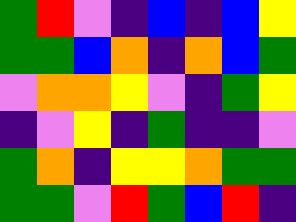[["green", "red", "violet", "indigo", "blue", "indigo", "blue", "yellow"], ["green", "green", "blue", "orange", "indigo", "orange", "blue", "green"], ["violet", "orange", "orange", "yellow", "violet", "indigo", "green", "yellow"], ["indigo", "violet", "yellow", "indigo", "green", "indigo", "indigo", "violet"], ["green", "orange", "indigo", "yellow", "yellow", "orange", "green", "green"], ["green", "green", "violet", "red", "green", "blue", "red", "indigo"]]